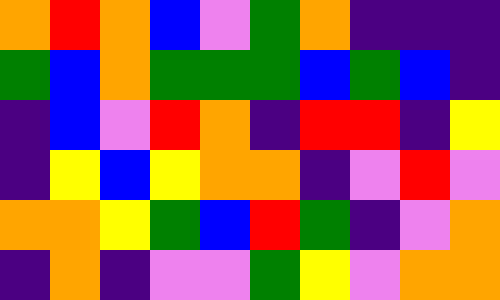[["orange", "red", "orange", "blue", "violet", "green", "orange", "indigo", "indigo", "indigo"], ["green", "blue", "orange", "green", "green", "green", "blue", "green", "blue", "indigo"], ["indigo", "blue", "violet", "red", "orange", "indigo", "red", "red", "indigo", "yellow"], ["indigo", "yellow", "blue", "yellow", "orange", "orange", "indigo", "violet", "red", "violet"], ["orange", "orange", "yellow", "green", "blue", "red", "green", "indigo", "violet", "orange"], ["indigo", "orange", "indigo", "violet", "violet", "green", "yellow", "violet", "orange", "orange"]]